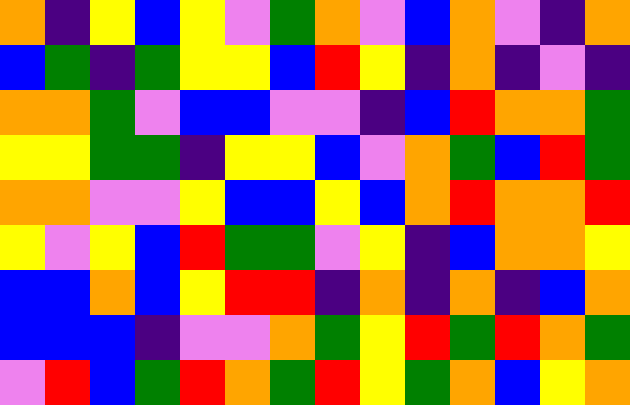[["orange", "indigo", "yellow", "blue", "yellow", "violet", "green", "orange", "violet", "blue", "orange", "violet", "indigo", "orange"], ["blue", "green", "indigo", "green", "yellow", "yellow", "blue", "red", "yellow", "indigo", "orange", "indigo", "violet", "indigo"], ["orange", "orange", "green", "violet", "blue", "blue", "violet", "violet", "indigo", "blue", "red", "orange", "orange", "green"], ["yellow", "yellow", "green", "green", "indigo", "yellow", "yellow", "blue", "violet", "orange", "green", "blue", "red", "green"], ["orange", "orange", "violet", "violet", "yellow", "blue", "blue", "yellow", "blue", "orange", "red", "orange", "orange", "red"], ["yellow", "violet", "yellow", "blue", "red", "green", "green", "violet", "yellow", "indigo", "blue", "orange", "orange", "yellow"], ["blue", "blue", "orange", "blue", "yellow", "red", "red", "indigo", "orange", "indigo", "orange", "indigo", "blue", "orange"], ["blue", "blue", "blue", "indigo", "violet", "violet", "orange", "green", "yellow", "red", "green", "red", "orange", "green"], ["violet", "red", "blue", "green", "red", "orange", "green", "red", "yellow", "green", "orange", "blue", "yellow", "orange"]]